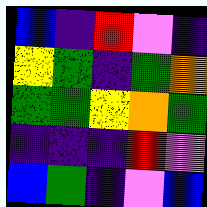[["blue", "indigo", "red", "violet", "indigo"], ["yellow", "green", "indigo", "green", "orange"], ["green", "green", "yellow", "orange", "green"], ["indigo", "indigo", "indigo", "red", "violet"], ["blue", "green", "indigo", "violet", "blue"]]